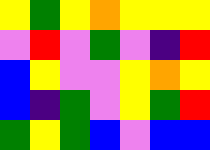[["yellow", "green", "yellow", "orange", "yellow", "yellow", "yellow"], ["violet", "red", "violet", "green", "violet", "indigo", "red"], ["blue", "yellow", "violet", "violet", "yellow", "orange", "yellow"], ["blue", "indigo", "green", "violet", "yellow", "green", "red"], ["green", "yellow", "green", "blue", "violet", "blue", "blue"]]